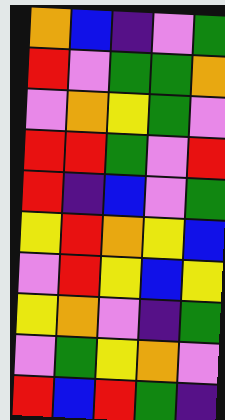[["orange", "blue", "indigo", "violet", "green"], ["red", "violet", "green", "green", "orange"], ["violet", "orange", "yellow", "green", "violet"], ["red", "red", "green", "violet", "red"], ["red", "indigo", "blue", "violet", "green"], ["yellow", "red", "orange", "yellow", "blue"], ["violet", "red", "yellow", "blue", "yellow"], ["yellow", "orange", "violet", "indigo", "green"], ["violet", "green", "yellow", "orange", "violet"], ["red", "blue", "red", "green", "indigo"]]